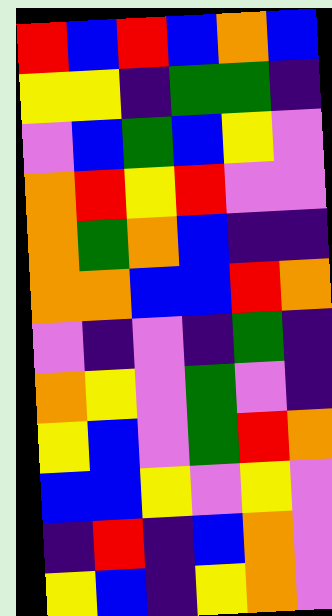[["red", "blue", "red", "blue", "orange", "blue"], ["yellow", "yellow", "indigo", "green", "green", "indigo"], ["violet", "blue", "green", "blue", "yellow", "violet"], ["orange", "red", "yellow", "red", "violet", "violet"], ["orange", "green", "orange", "blue", "indigo", "indigo"], ["orange", "orange", "blue", "blue", "red", "orange"], ["violet", "indigo", "violet", "indigo", "green", "indigo"], ["orange", "yellow", "violet", "green", "violet", "indigo"], ["yellow", "blue", "violet", "green", "red", "orange"], ["blue", "blue", "yellow", "violet", "yellow", "violet"], ["indigo", "red", "indigo", "blue", "orange", "violet"], ["yellow", "blue", "indigo", "yellow", "orange", "violet"]]